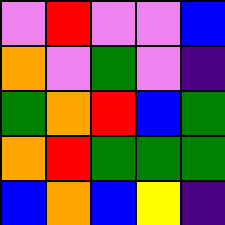[["violet", "red", "violet", "violet", "blue"], ["orange", "violet", "green", "violet", "indigo"], ["green", "orange", "red", "blue", "green"], ["orange", "red", "green", "green", "green"], ["blue", "orange", "blue", "yellow", "indigo"]]